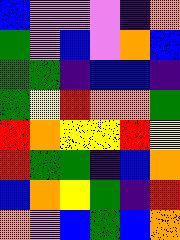[["blue", "violet", "violet", "violet", "indigo", "orange"], ["green", "violet", "blue", "violet", "orange", "blue"], ["green", "green", "indigo", "blue", "blue", "indigo"], ["green", "yellow", "red", "orange", "orange", "green"], ["red", "orange", "yellow", "yellow", "red", "yellow"], ["red", "green", "green", "indigo", "blue", "orange"], ["blue", "orange", "yellow", "green", "indigo", "red"], ["orange", "violet", "blue", "green", "blue", "orange"]]